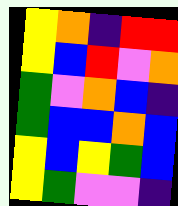[["yellow", "orange", "indigo", "red", "red"], ["yellow", "blue", "red", "violet", "orange"], ["green", "violet", "orange", "blue", "indigo"], ["green", "blue", "blue", "orange", "blue"], ["yellow", "blue", "yellow", "green", "blue"], ["yellow", "green", "violet", "violet", "indigo"]]